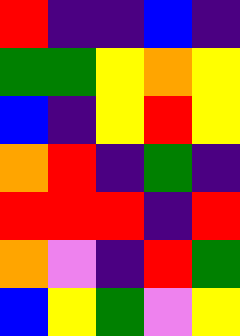[["red", "indigo", "indigo", "blue", "indigo"], ["green", "green", "yellow", "orange", "yellow"], ["blue", "indigo", "yellow", "red", "yellow"], ["orange", "red", "indigo", "green", "indigo"], ["red", "red", "red", "indigo", "red"], ["orange", "violet", "indigo", "red", "green"], ["blue", "yellow", "green", "violet", "yellow"]]